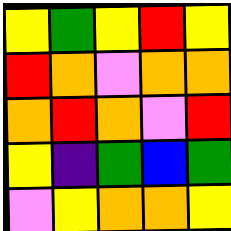[["yellow", "green", "yellow", "red", "yellow"], ["red", "orange", "violet", "orange", "orange"], ["orange", "red", "orange", "violet", "red"], ["yellow", "indigo", "green", "blue", "green"], ["violet", "yellow", "orange", "orange", "yellow"]]